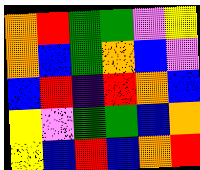[["orange", "red", "green", "green", "violet", "yellow"], ["orange", "blue", "green", "orange", "blue", "violet"], ["blue", "red", "indigo", "red", "orange", "blue"], ["yellow", "violet", "green", "green", "blue", "orange"], ["yellow", "blue", "red", "blue", "orange", "red"]]